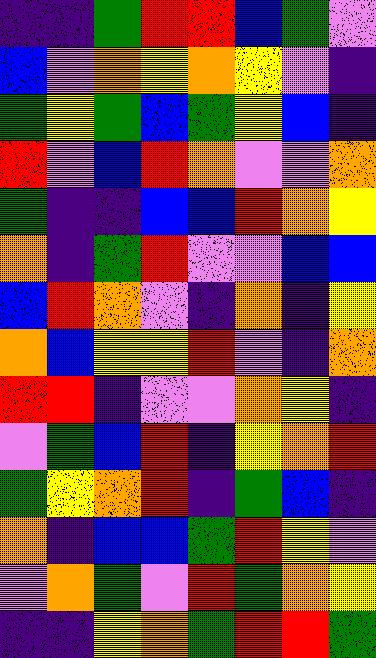[["indigo", "indigo", "green", "red", "red", "blue", "green", "violet"], ["blue", "violet", "orange", "yellow", "orange", "yellow", "violet", "indigo"], ["green", "yellow", "green", "blue", "green", "yellow", "blue", "indigo"], ["red", "violet", "blue", "red", "orange", "violet", "violet", "orange"], ["green", "indigo", "indigo", "blue", "blue", "red", "orange", "yellow"], ["orange", "indigo", "green", "red", "violet", "violet", "blue", "blue"], ["blue", "red", "orange", "violet", "indigo", "orange", "indigo", "yellow"], ["orange", "blue", "yellow", "yellow", "red", "violet", "indigo", "orange"], ["red", "red", "indigo", "violet", "violet", "orange", "yellow", "indigo"], ["violet", "green", "blue", "red", "indigo", "yellow", "orange", "red"], ["green", "yellow", "orange", "red", "indigo", "green", "blue", "indigo"], ["orange", "indigo", "blue", "blue", "green", "red", "yellow", "violet"], ["violet", "orange", "green", "violet", "red", "green", "orange", "yellow"], ["indigo", "indigo", "yellow", "orange", "green", "red", "red", "green"]]